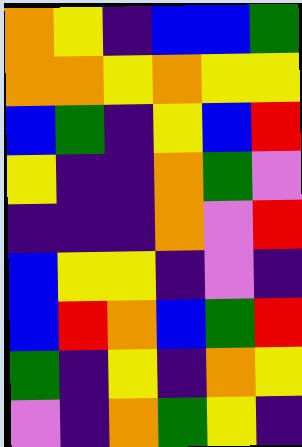[["orange", "yellow", "indigo", "blue", "blue", "green"], ["orange", "orange", "yellow", "orange", "yellow", "yellow"], ["blue", "green", "indigo", "yellow", "blue", "red"], ["yellow", "indigo", "indigo", "orange", "green", "violet"], ["indigo", "indigo", "indigo", "orange", "violet", "red"], ["blue", "yellow", "yellow", "indigo", "violet", "indigo"], ["blue", "red", "orange", "blue", "green", "red"], ["green", "indigo", "yellow", "indigo", "orange", "yellow"], ["violet", "indigo", "orange", "green", "yellow", "indigo"]]